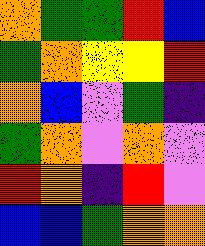[["orange", "green", "green", "red", "blue"], ["green", "orange", "yellow", "yellow", "red"], ["orange", "blue", "violet", "green", "indigo"], ["green", "orange", "violet", "orange", "violet"], ["red", "orange", "indigo", "red", "violet"], ["blue", "blue", "green", "orange", "orange"]]